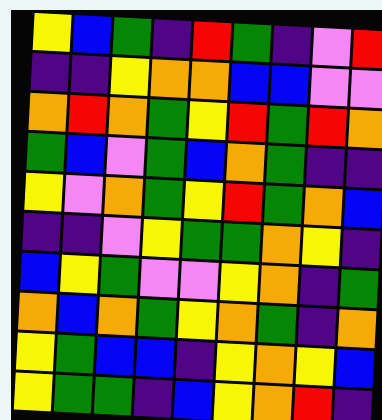[["yellow", "blue", "green", "indigo", "red", "green", "indigo", "violet", "red"], ["indigo", "indigo", "yellow", "orange", "orange", "blue", "blue", "violet", "violet"], ["orange", "red", "orange", "green", "yellow", "red", "green", "red", "orange"], ["green", "blue", "violet", "green", "blue", "orange", "green", "indigo", "indigo"], ["yellow", "violet", "orange", "green", "yellow", "red", "green", "orange", "blue"], ["indigo", "indigo", "violet", "yellow", "green", "green", "orange", "yellow", "indigo"], ["blue", "yellow", "green", "violet", "violet", "yellow", "orange", "indigo", "green"], ["orange", "blue", "orange", "green", "yellow", "orange", "green", "indigo", "orange"], ["yellow", "green", "blue", "blue", "indigo", "yellow", "orange", "yellow", "blue"], ["yellow", "green", "green", "indigo", "blue", "yellow", "orange", "red", "indigo"]]